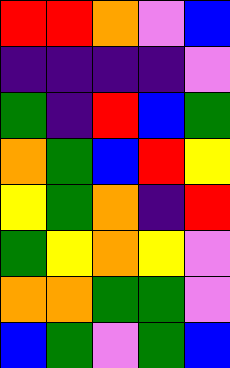[["red", "red", "orange", "violet", "blue"], ["indigo", "indigo", "indigo", "indigo", "violet"], ["green", "indigo", "red", "blue", "green"], ["orange", "green", "blue", "red", "yellow"], ["yellow", "green", "orange", "indigo", "red"], ["green", "yellow", "orange", "yellow", "violet"], ["orange", "orange", "green", "green", "violet"], ["blue", "green", "violet", "green", "blue"]]